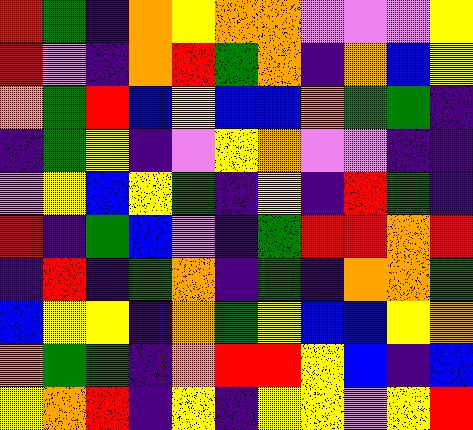[["red", "green", "indigo", "orange", "yellow", "orange", "orange", "violet", "violet", "violet", "yellow"], ["red", "violet", "indigo", "orange", "red", "green", "orange", "indigo", "orange", "blue", "yellow"], ["orange", "green", "red", "blue", "yellow", "blue", "blue", "orange", "green", "green", "indigo"], ["indigo", "green", "yellow", "indigo", "violet", "yellow", "orange", "violet", "violet", "indigo", "indigo"], ["violet", "yellow", "blue", "yellow", "green", "indigo", "yellow", "indigo", "red", "green", "indigo"], ["red", "indigo", "green", "blue", "violet", "indigo", "green", "red", "red", "orange", "red"], ["indigo", "red", "indigo", "green", "orange", "indigo", "green", "indigo", "orange", "orange", "green"], ["blue", "yellow", "yellow", "indigo", "orange", "green", "yellow", "blue", "blue", "yellow", "orange"], ["orange", "green", "green", "indigo", "orange", "red", "red", "yellow", "blue", "indigo", "blue"], ["yellow", "orange", "red", "indigo", "yellow", "indigo", "yellow", "yellow", "violet", "yellow", "red"]]